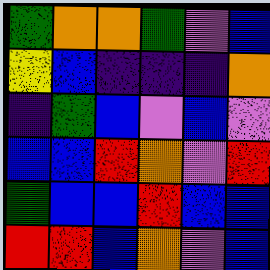[["green", "orange", "orange", "green", "violet", "blue"], ["yellow", "blue", "indigo", "indigo", "indigo", "orange"], ["indigo", "green", "blue", "violet", "blue", "violet"], ["blue", "blue", "red", "orange", "violet", "red"], ["green", "blue", "blue", "red", "blue", "blue"], ["red", "red", "blue", "orange", "violet", "blue"]]